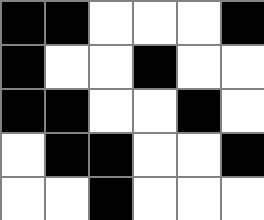[["black", "black", "white", "white", "white", "black"], ["black", "white", "white", "black", "white", "white"], ["black", "black", "white", "white", "black", "white"], ["white", "black", "black", "white", "white", "black"], ["white", "white", "black", "white", "white", "white"]]